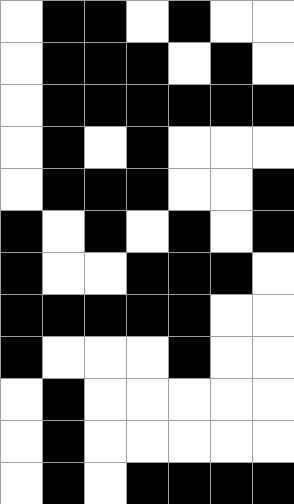[["white", "black", "black", "white", "black", "white", "white"], ["white", "black", "black", "black", "white", "black", "white"], ["white", "black", "black", "black", "black", "black", "black"], ["white", "black", "white", "black", "white", "white", "white"], ["white", "black", "black", "black", "white", "white", "black"], ["black", "white", "black", "white", "black", "white", "black"], ["black", "white", "white", "black", "black", "black", "white"], ["black", "black", "black", "black", "black", "white", "white"], ["black", "white", "white", "white", "black", "white", "white"], ["white", "black", "white", "white", "white", "white", "white"], ["white", "black", "white", "white", "white", "white", "white"], ["white", "black", "white", "black", "black", "black", "black"]]